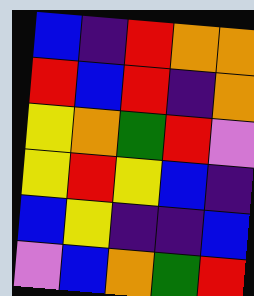[["blue", "indigo", "red", "orange", "orange"], ["red", "blue", "red", "indigo", "orange"], ["yellow", "orange", "green", "red", "violet"], ["yellow", "red", "yellow", "blue", "indigo"], ["blue", "yellow", "indigo", "indigo", "blue"], ["violet", "blue", "orange", "green", "red"]]